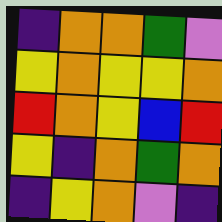[["indigo", "orange", "orange", "green", "violet"], ["yellow", "orange", "yellow", "yellow", "orange"], ["red", "orange", "yellow", "blue", "red"], ["yellow", "indigo", "orange", "green", "orange"], ["indigo", "yellow", "orange", "violet", "indigo"]]